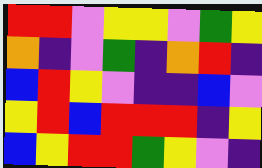[["red", "red", "violet", "yellow", "yellow", "violet", "green", "yellow"], ["orange", "indigo", "violet", "green", "indigo", "orange", "red", "indigo"], ["blue", "red", "yellow", "violet", "indigo", "indigo", "blue", "violet"], ["yellow", "red", "blue", "red", "red", "red", "indigo", "yellow"], ["blue", "yellow", "red", "red", "green", "yellow", "violet", "indigo"]]